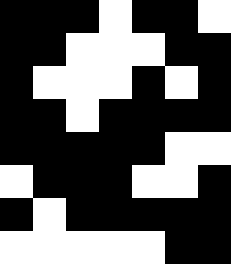[["black", "black", "black", "white", "black", "black", "white"], ["black", "black", "white", "white", "white", "black", "black"], ["black", "white", "white", "white", "black", "white", "black"], ["black", "black", "white", "black", "black", "black", "black"], ["black", "black", "black", "black", "black", "white", "white"], ["white", "black", "black", "black", "white", "white", "black"], ["black", "white", "black", "black", "black", "black", "black"], ["white", "white", "white", "white", "white", "black", "black"]]